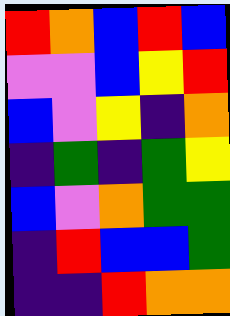[["red", "orange", "blue", "red", "blue"], ["violet", "violet", "blue", "yellow", "red"], ["blue", "violet", "yellow", "indigo", "orange"], ["indigo", "green", "indigo", "green", "yellow"], ["blue", "violet", "orange", "green", "green"], ["indigo", "red", "blue", "blue", "green"], ["indigo", "indigo", "red", "orange", "orange"]]